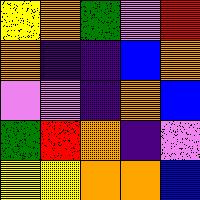[["yellow", "orange", "green", "violet", "red"], ["orange", "indigo", "indigo", "blue", "orange"], ["violet", "violet", "indigo", "orange", "blue"], ["green", "red", "orange", "indigo", "violet"], ["yellow", "yellow", "orange", "orange", "blue"]]